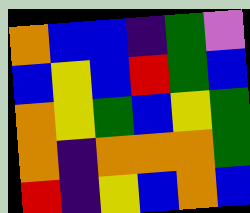[["orange", "blue", "blue", "indigo", "green", "violet"], ["blue", "yellow", "blue", "red", "green", "blue"], ["orange", "yellow", "green", "blue", "yellow", "green"], ["orange", "indigo", "orange", "orange", "orange", "green"], ["red", "indigo", "yellow", "blue", "orange", "blue"]]